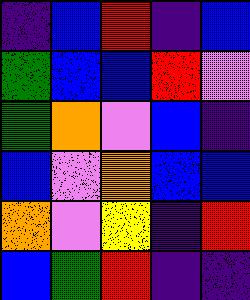[["indigo", "blue", "red", "indigo", "blue"], ["green", "blue", "blue", "red", "violet"], ["green", "orange", "violet", "blue", "indigo"], ["blue", "violet", "orange", "blue", "blue"], ["orange", "violet", "yellow", "indigo", "red"], ["blue", "green", "red", "indigo", "indigo"]]